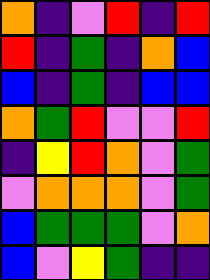[["orange", "indigo", "violet", "red", "indigo", "red"], ["red", "indigo", "green", "indigo", "orange", "blue"], ["blue", "indigo", "green", "indigo", "blue", "blue"], ["orange", "green", "red", "violet", "violet", "red"], ["indigo", "yellow", "red", "orange", "violet", "green"], ["violet", "orange", "orange", "orange", "violet", "green"], ["blue", "green", "green", "green", "violet", "orange"], ["blue", "violet", "yellow", "green", "indigo", "indigo"]]